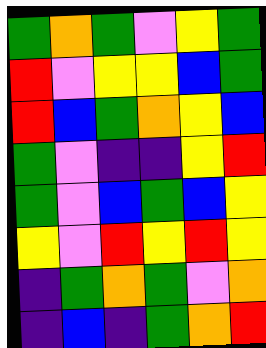[["green", "orange", "green", "violet", "yellow", "green"], ["red", "violet", "yellow", "yellow", "blue", "green"], ["red", "blue", "green", "orange", "yellow", "blue"], ["green", "violet", "indigo", "indigo", "yellow", "red"], ["green", "violet", "blue", "green", "blue", "yellow"], ["yellow", "violet", "red", "yellow", "red", "yellow"], ["indigo", "green", "orange", "green", "violet", "orange"], ["indigo", "blue", "indigo", "green", "orange", "red"]]